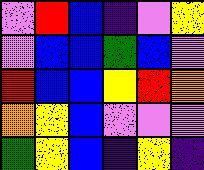[["violet", "red", "blue", "indigo", "violet", "yellow"], ["violet", "blue", "blue", "green", "blue", "violet"], ["red", "blue", "blue", "yellow", "red", "orange"], ["orange", "yellow", "blue", "violet", "violet", "violet"], ["green", "yellow", "blue", "indigo", "yellow", "indigo"]]